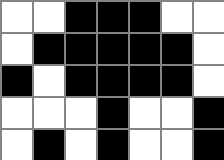[["white", "white", "black", "black", "black", "white", "white"], ["white", "black", "black", "black", "black", "black", "white"], ["black", "white", "black", "black", "black", "black", "white"], ["white", "white", "white", "black", "white", "white", "black"], ["white", "black", "white", "black", "white", "white", "black"]]